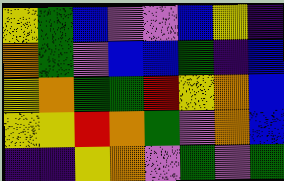[["yellow", "green", "blue", "violet", "violet", "blue", "yellow", "indigo"], ["orange", "green", "violet", "blue", "blue", "green", "indigo", "blue"], ["yellow", "orange", "green", "green", "red", "yellow", "orange", "blue"], ["yellow", "yellow", "red", "orange", "green", "violet", "orange", "blue"], ["indigo", "indigo", "yellow", "orange", "violet", "green", "violet", "green"]]